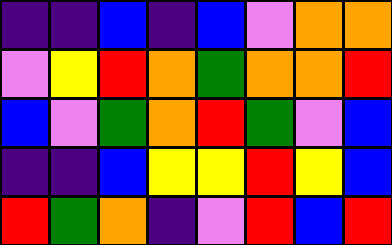[["indigo", "indigo", "blue", "indigo", "blue", "violet", "orange", "orange"], ["violet", "yellow", "red", "orange", "green", "orange", "orange", "red"], ["blue", "violet", "green", "orange", "red", "green", "violet", "blue"], ["indigo", "indigo", "blue", "yellow", "yellow", "red", "yellow", "blue"], ["red", "green", "orange", "indigo", "violet", "red", "blue", "red"]]